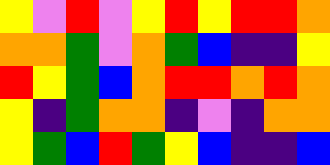[["yellow", "violet", "red", "violet", "yellow", "red", "yellow", "red", "red", "orange"], ["orange", "orange", "green", "violet", "orange", "green", "blue", "indigo", "indigo", "yellow"], ["red", "yellow", "green", "blue", "orange", "red", "red", "orange", "red", "orange"], ["yellow", "indigo", "green", "orange", "orange", "indigo", "violet", "indigo", "orange", "orange"], ["yellow", "green", "blue", "red", "green", "yellow", "blue", "indigo", "indigo", "blue"]]